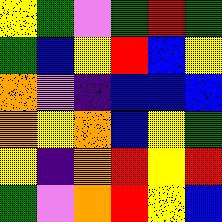[["yellow", "green", "violet", "green", "red", "green"], ["green", "blue", "yellow", "red", "blue", "yellow"], ["orange", "violet", "indigo", "blue", "blue", "blue"], ["orange", "yellow", "orange", "blue", "yellow", "green"], ["yellow", "indigo", "orange", "red", "yellow", "red"], ["green", "violet", "orange", "red", "yellow", "blue"]]